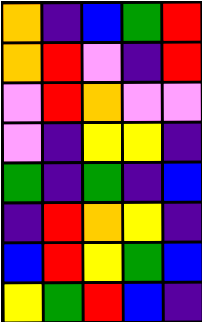[["orange", "indigo", "blue", "green", "red"], ["orange", "red", "violet", "indigo", "red"], ["violet", "red", "orange", "violet", "violet"], ["violet", "indigo", "yellow", "yellow", "indigo"], ["green", "indigo", "green", "indigo", "blue"], ["indigo", "red", "orange", "yellow", "indigo"], ["blue", "red", "yellow", "green", "blue"], ["yellow", "green", "red", "blue", "indigo"]]